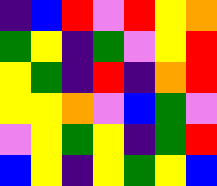[["indigo", "blue", "red", "violet", "red", "yellow", "orange"], ["green", "yellow", "indigo", "green", "violet", "yellow", "red"], ["yellow", "green", "indigo", "red", "indigo", "orange", "red"], ["yellow", "yellow", "orange", "violet", "blue", "green", "violet"], ["violet", "yellow", "green", "yellow", "indigo", "green", "red"], ["blue", "yellow", "indigo", "yellow", "green", "yellow", "blue"]]